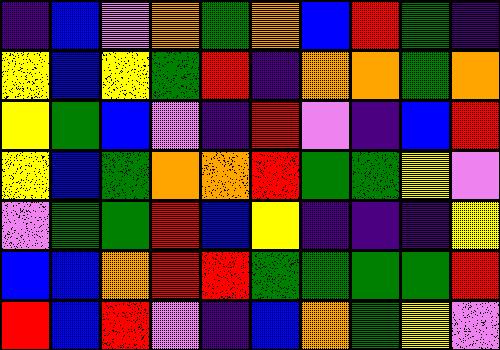[["indigo", "blue", "violet", "orange", "green", "orange", "blue", "red", "green", "indigo"], ["yellow", "blue", "yellow", "green", "red", "indigo", "orange", "orange", "green", "orange"], ["yellow", "green", "blue", "violet", "indigo", "red", "violet", "indigo", "blue", "red"], ["yellow", "blue", "green", "orange", "orange", "red", "green", "green", "yellow", "violet"], ["violet", "green", "green", "red", "blue", "yellow", "indigo", "indigo", "indigo", "yellow"], ["blue", "blue", "orange", "red", "red", "green", "green", "green", "green", "red"], ["red", "blue", "red", "violet", "indigo", "blue", "orange", "green", "yellow", "violet"]]